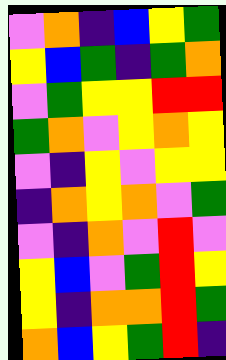[["violet", "orange", "indigo", "blue", "yellow", "green"], ["yellow", "blue", "green", "indigo", "green", "orange"], ["violet", "green", "yellow", "yellow", "red", "red"], ["green", "orange", "violet", "yellow", "orange", "yellow"], ["violet", "indigo", "yellow", "violet", "yellow", "yellow"], ["indigo", "orange", "yellow", "orange", "violet", "green"], ["violet", "indigo", "orange", "violet", "red", "violet"], ["yellow", "blue", "violet", "green", "red", "yellow"], ["yellow", "indigo", "orange", "orange", "red", "green"], ["orange", "blue", "yellow", "green", "red", "indigo"]]